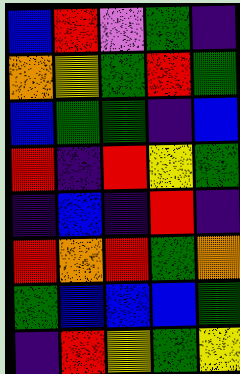[["blue", "red", "violet", "green", "indigo"], ["orange", "yellow", "green", "red", "green"], ["blue", "green", "green", "indigo", "blue"], ["red", "indigo", "red", "yellow", "green"], ["indigo", "blue", "indigo", "red", "indigo"], ["red", "orange", "red", "green", "orange"], ["green", "blue", "blue", "blue", "green"], ["indigo", "red", "yellow", "green", "yellow"]]